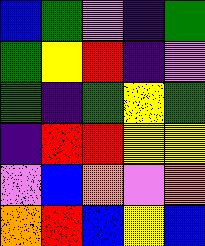[["blue", "green", "violet", "indigo", "green"], ["green", "yellow", "red", "indigo", "violet"], ["green", "indigo", "green", "yellow", "green"], ["indigo", "red", "red", "yellow", "yellow"], ["violet", "blue", "orange", "violet", "orange"], ["orange", "red", "blue", "yellow", "blue"]]